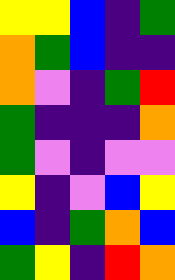[["yellow", "yellow", "blue", "indigo", "green"], ["orange", "green", "blue", "indigo", "indigo"], ["orange", "violet", "indigo", "green", "red"], ["green", "indigo", "indigo", "indigo", "orange"], ["green", "violet", "indigo", "violet", "violet"], ["yellow", "indigo", "violet", "blue", "yellow"], ["blue", "indigo", "green", "orange", "blue"], ["green", "yellow", "indigo", "red", "orange"]]